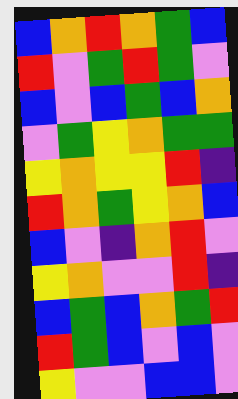[["blue", "orange", "red", "orange", "green", "blue"], ["red", "violet", "green", "red", "green", "violet"], ["blue", "violet", "blue", "green", "blue", "orange"], ["violet", "green", "yellow", "orange", "green", "green"], ["yellow", "orange", "yellow", "yellow", "red", "indigo"], ["red", "orange", "green", "yellow", "orange", "blue"], ["blue", "violet", "indigo", "orange", "red", "violet"], ["yellow", "orange", "violet", "violet", "red", "indigo"], ["blue", "green", "blue", "orange", "green", "red"], ["red", "green", "blue", "violet", "blue", "violet"], ["yellow", "violet", "violet", "blue", "blue", "violet"]]